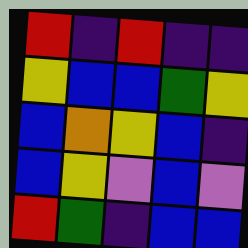[["red", "indigo", "red", "indigo", "indigo"], ["yellow", "blue", "blue", "green", "yellow"], ["blue", "orange", "yellow", "blue", "indigo"], ["blue", "yellow", "violet", "blue", "violet"], ["red", "green", "indigo", "blue", "blue"]]